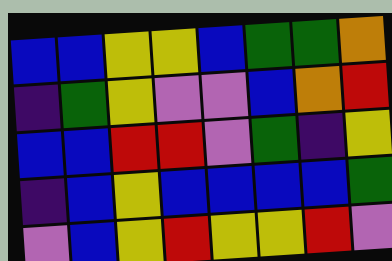[["blue", "blue", "yellow", "yellow", "blue", "green", "green", "orange"], ["indigo", "green", "yellow", "violet", "violet", "blue", "orange", "red"], ["blue", "blue", "red", "red", "violet", "green", "indigo", "yellow"], ["indigo", "blue", "yellow", "blue", "blue", "blue", "blue", "green"], ["violet", "blue", "yellow", "red", "yellow", "yellow", "red", "violet"]]